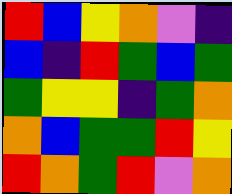[["red", "blue", "yellow", "orange", "violet", "indigo"], ["blue", "indigo", "red", "green", "blue", "green"], ["green", "yellow", "yellow", "indigo", "green", "orange"], ["orange", "blue", "green", "green", "red", "yellow"], ["red", "orange", "green", "red", "violet", "orange"]]